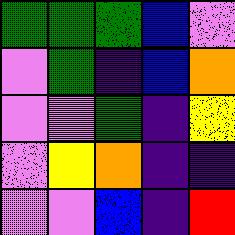[["green", "green", "green", "blue", "violet"], ["violet", "green", "indigo", "blue", "orange"], ["violet", "violet", "green", "indigo", "yellow"], ["violet", "yellow", "orange", "indigo", "indigo"], ["violet", "violet", "blue", "indigo", "red"]]